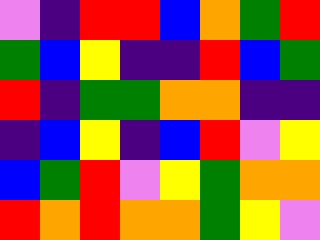[["violet", "indigo", "red", "red", "blue", "orange", "green", "red"], ["green", "blue", "yellow", "indigo", "indigo", "red", "blue", "green"], ["red", "indigo", "green", "green", "orange", "orange", "indigo", "indigo"], ["indigo", "blue", "yellow", "indigo", "blue", "red", "violet", "yellow"], ["blue", "green", "red", "violet", "yellow", "green", "orange", "orange"], ["red", "orange", "red", "orange", "orange", "green", "yellow", "violet"]]